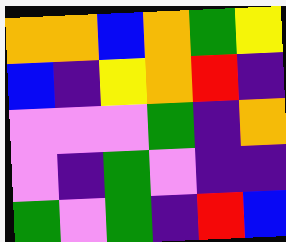[["orange", "orange", "blue", "orange", "green", "yellow"], ["blue", "indigo", "yellow", "orange", "red", "indigo"], ["violet", "violet", "violet", "green", "indigo", "orange"], ["violet", "indigo", "green", "violet", "indigo", "indigo"], ["green", "violet", "green", "indigo", "red", "blue"]]